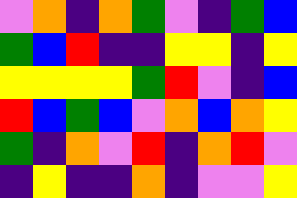[["violet", "orange", "indigo", "orange", "green", "violet", "indigo", "green", "blue"], ["green", "blue", "red", "indigo", "indigo", "yellow", "yellow", "indigo", "yellow"], ["yellow", "yellow", "yellow", "yellow", "green", "red", "violet", "indigo", "blue"], ["red", "blue", "green", "blue", "violet", "orange", "blue", "orange", "yellow"], ["green", "indigo", "orange", "violet", "red", "indigo", "orange", "red", "violet"], ["indigo", "yellow", "indigo", "indigo", "orange", "indigo", "violet", "violet", "yellow"]]